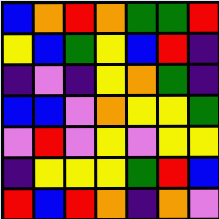[["blue", "orange", "red", "orange", "green", "green", "red"], ["yellow", "blue", "green", "yellow", "blue", "red", "indigo"], ["indigo", "violet", "indigo", "yellow", "orange", "green", "indigo"], ["blue", "blue", "violet", "orange", "yellow", "yellow", "green"], ["violet", "red", "violet", "yellow", "violet", "yellow", "yellow"], ["indigo", "yellow", "yellow", "yellow", "green", "red", "blue"], ["red", "blue", "red", "orange", "indigo", "orange", "violet"]]